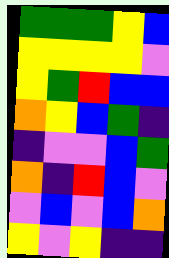[["green", "green", "green", "yellow", "blue"], ["yellow", "yellow", "yellow", "yellow", "violet"], ["yellow", "green", "red", "blue", "blue"], ["orange", "yellow", "blue", "green", "indigo"], ["indigo", "violet", "violet", "blue", "green"], ["orange", "indigo", "red", "blue", "violet"], ["violet", "blue", "violet", "blue", "orange"], ["yellow", "violet", "yellow", "indigo", "indigo"]]